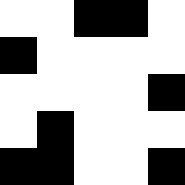[["white", "white", "black", "black", "white"], ["black", "white", "white", "white", "white"], ["white", "white", "white", "white", "black"], ["white", "black", "white", "white", "white"], ["black", "black", "white", "white", "black"]]